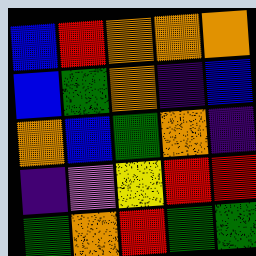[["blue", "red", "orange", "orange", "orange"], ["blue", "green", "orange", "indigo", "blue"], ["orange", "blue", "green", "orange", "indigo"], ["indigo", "violet", "yellow", "red", "red"], ["green", "orange", "red", "green", "green"]]